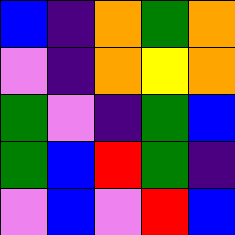[["blue", "indigo", "orange", "green", "orange"], ["violet", "indigo", "orange", "yellow", "orange"], ["green", "violet", "indigo", "green", "blue"], ["green", "blue", "red", "green", "indigo"], ["violet", "blue", "violet", "red", "blue"]]